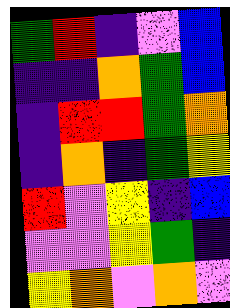[["green", "red", "indigo", "violet", "blue"], ["indigo", "indigo", "orange", "green", "blue"], ["indigo", "red", "red", "green", "orange"], ["indigo", "orange", "indigo", "green", "yellow"], ["red", "violet", "yellow", "indigo", "blue"], ["violet", "violet", "yellow", "green", "indigo"], ["yellow", "orange", "violet", "orange", "violet"]]